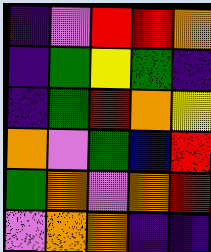[["indigo", "violet", "red", "red", "orange"], ["indigo", "green", "yellow", "green", "indigo"], ["indigo", "green", "red", "orange", "yellow"], ["orange", "violet", "green", "blue", "red"], ["green", "orange", "violet", "orange", "red"], ["violet", "orange", "orange", "indigo", "indigo"]]